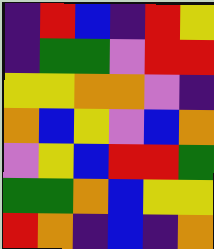[["indigo", "red", "blue", "indigo", "red", "yellow"], ["indigo", "green", "green", "violet", "red", "red"], ["yellow", "yellow", "orange", "orange", "violet", "indigo"], ["orange", "blue", "yellow", "violet", "blue", "orange"], ["violet", "yellow", "blue", "red", "red", "green"], ["green", "green", "orange", "blue", "yellow", "yellow"], ["red", "orange", "indigo", "blue", "indigo", "orange"]]